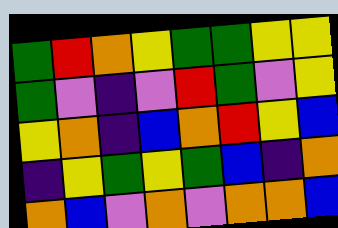[["green", "red", "orange", "yellow", "green", "green", "yellow", "yellow"], ["green", "violet", "indigo", "violet", "red", "green", "violet", "yellow"], ["yellow", "orange", "indigo", "blue", "orange", "red", "yellow", "blue"], ["indigo", "yellow", "green", "yellow", "green", "blue", "indigo", "orange"], ["orange", "blue", "violet", "orange", "violet", "orange", "orange", "blue"]]